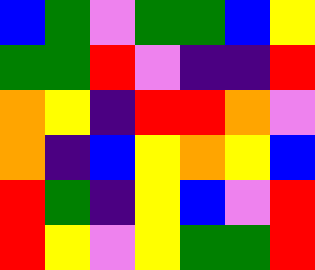[["blue", "green", "violet", "green", "green", "blue", "yellow"], ["green", "green", "red", "violet", "indigo", "indigo", "red"], ["orange", "yellow", "indigo", "red", "red", "orange", "violet"], ["orange", "indigo", "blue", "yellow", "orange", "yellow", "blue"], ["red", "green", "indigo", "yellow", "blue", "violet", "red"], ["red", "yellow", "violet", "yellow", "green", "green", "red"]]